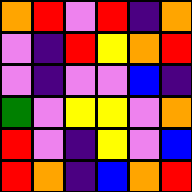[["orange", "red", "violet", "red", "indigo", "orange"], ["violet", "indigo", "red", "yellow", "orange", "red"], ["violet", "indigo", "violet", "violet", "blue", "indigo"], ["green", "violet", "yellow", "yellow", "violet", "orange"], ["red", "violet", "indigo", "yellow", "violet", "blue"], ["red", "orange", "indigo", "blue", "orange", "red"]]